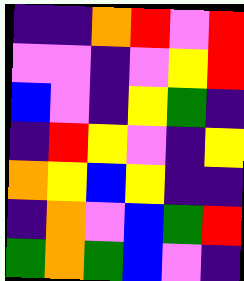[["indigo", "indigo", "orange", "red", "violet", "red"], ["violet", "violet", "indigo", "violet", "yellow", "red"], ["blue", "violet", "indigo", "yellow", "green", "indigo"], ["indigo", "red", "yellow", "violet", "indigo", "yellow"], ["orange", "yellow", "blue", "yellow", "indigo", "indigo"], ["indigo", "orange", "violet", "blue", "green", "red"], ["green", "orange", "green", "blue", "violet", "indigo"]]